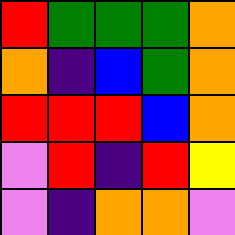[["red", "green", "green", "green", "orange"], ["orange", "indigo", "blue", "green", "orange"], ["red", "red", "red", "blue", "orange"], ["violet", "red", "indigo", "red", "yellow"], ["violet", "indigo", "orange", "orange", "violet"]]